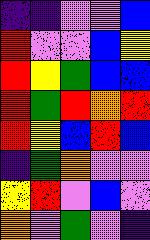[["indigo", "indigo", "violet", "violet", "blue"], ["red", "violet", "violet", "blue", "yellow"], ["red", "yellow", "green", "blue", "blue"], ["red", "green", "red", "orange", "red"], ["red", "yellow", "blue", "red", "blue"], ["indigo", "green", "orange", "violet", "violet"], ["yellow", "red", "violet", "blue", "violet"], ["orange", "violet", "green", "violet", "indigo"]]